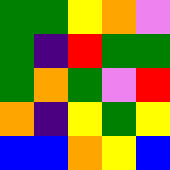[["green", "green", "yellow", "orange", "violet"], ["green", "indigo", "red", "green", "green"], ["green", "orange", "green", "violet", "red"], ["orange", "indigo", "yellow", "green", "yellow"], ["blue", "blue", "orange", "yellow", "blue"]]